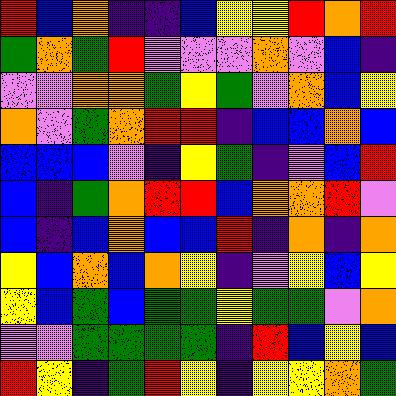[["red", "blue", "orange", "indigo", "indigo", "blue", "yellow", "yellow", "red", "orange", "red"], ["green", "orange", "green", "red", "violet", "violet", "violet", "orange", "violet", "blue", "indigo"], ["violet", "violet", "orange", "orange", "green", "yellow", "green", "violet", "orange", "blue", "yellow"], ["orange", "violet", "green", "orange", "red", "red", "indigo", "blue", "blue", "orange", "blue"], ["blue", "blue", "blue", "violet", "indigo", "yellow", "green", "indigo", "violet", "blue", "red"], ["blue", "indigo", "green", "orange", "red", "red", "blue", "orange", "orange", "red", "violet"], ["blue", "indigo", "blue", "orange", "blue", "blue", "red", "indigo", "orange", "indigo", "orange"], ["yellow", "blue", "orange", "blue", "orange", "yellow", "indigo", "violet", "yellow", "blue", "yellow"], ["yellow", "blue", "green", "blue", "green", "green", "yellow", "green", "green", "violet", "orange"], ["violet", "violet", "green", "green", "green", "green", "indigo", "red", "blue", "yellow", "blue"], ["red", "yellow", "indigo", "green", "red", "yellow", "indigo", "yellow", "yellow", "orange", "green"]]